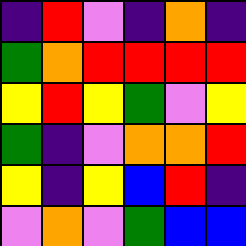[["indigo", "red", "violet", "indigo", "orange", "indigo"], ["green", "orange", "red", "red", "red", "red"], ["yellow", "red", "yellow", "green", "violet", "yellow"], ["green", "indigo", "violet", "orange", "orange", "red"], ["yellow", "indigo", "yellow", "blue", "red", "indigo"], ["violet", "orange", "violet", "green", "blue", "blue"]]